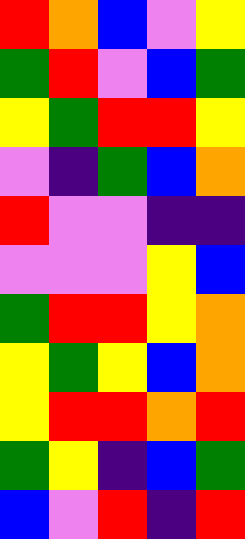[["red", "orange", "blue", "violet", "yellow"], ["green", "red", "violet", "blue", "green"], ["yellow", "green", "red", "red", "yellow"], ["violet", "indigo", "green", "blue", "orange"], ["red", "violet", "violet", "indigo", "indigo"], ["violet", "violet", "violet", "yellow", "blue"], ["green", "red", "red", "yellow", "orange"], ["yellow", "green", "yellow", "blue", "orange"], ["yellow", "red", "red", "orange", "red"], ["green", "yellow", "indigo", "blue", "green"], ["blue", "violet", "red", "indigo", "red"]]